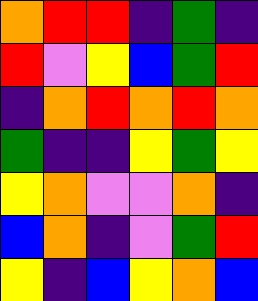[["orange", "red", "red", "indigo", "green", "indigo"], ["red", "violet", "yellow", "blue", "green", "red"], ["indigo", "orange", "red", "orange", "red", "orange"], ["green", "indigo", "indigo", "yellow", "green", "yellow"], ["yellow", "orange", "violet", "violet", "orange", "indigo"], ["blue", "orange", "indigo", "violet", "green", "red"], ["yellow", "indigo", "blue", "yellow", "orange", "blue"]]